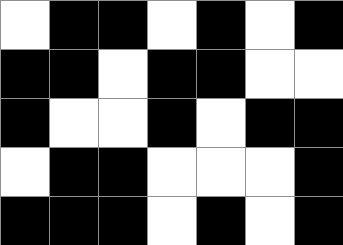[["white", "black", "black", "white", "black", "white", "black"], ["black", "black", "white", "black", "black", "white", "white"], ["black", "white", "white", "black", "white", "black", "black"], ["white", "black", "black", "white", "white", "white", "black"], ["black", "black", "black", "white", "black", "white", "black"]]